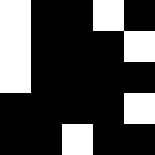[["white", "black", "black", "white", "black"], ["white", "black", "black", "black", "white"], ["white", "black", "black", "black", "black"], ["black", "black", "black", "black", "white"], ["black", "black", "white", "black", "black"]]